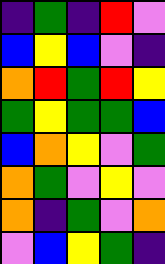[["indigo", "green", "indigo", "red", "violet"], ["blue", "yellow", "blue", "violet", "indigo"], ["orange", "red", "green", "red", "yellow"], ["green", "yellow", "green", "green", "blue"], ["blue", "orange", "yellow", "violet", "green"], ["orange", "green", "violet", "yellow", "violet"], ["orange", "indigo", "green", "violet", "orange"], ["violet", "blue", "yellow", "green", "indigo"]]